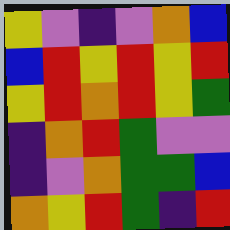[["yellow", "violet", "indigo", "violet", "orange", "blue"], ["blue", "red", "yellow", "red", "yellow", "red"], ["yellow", "red", "orange", "red", "yellow", "green"], ["indigo", "orange", "red", "green", "violet", "violet"], ["indigo", "violet", "orange", "green", "green", "blue"], ["orange", "yellow", "red", "green", "indigo", "red"]]